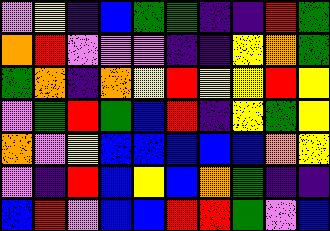[["violet", "yellow", "indigo", "blue", "green", "green", "indigo", "indigo", "red", "green"], ["orange", "red", "violet", "violet", "violet", "indigo", "indigo", "yellow", "orange", "green"], ["green", "orange", "indigo", "orange", "yellow", "red", "yellow", "yellow", "red", "yellow"], ["violet", "green", "red", "green", "blue", "red", "indigo", "yellow", "green", "yellow"], ["orange", "violet", "yellow", "blue", "blue", "blue", "blue", "blue", "orange", "yellow"], ["violet", "indigo", "red", "blue", "yellow", "blue", "orange", "green", "indigo", "indigo"], ["blue", "red", "violet", "blue", "blue", "red", "red", "green", "violet", "blue"]]